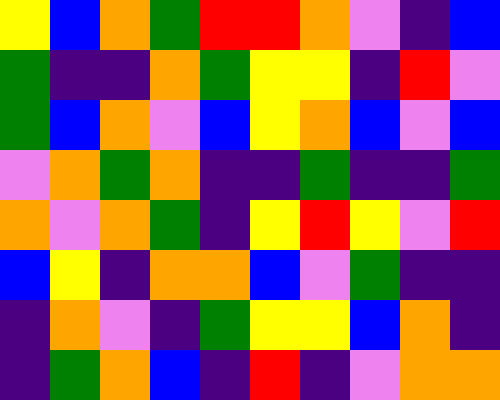[["yellow", "blue", "orange", "green", "red", "red", "orange", "violet", "indigo", "blue"], ["green", "indigo", "indigo", "orange", "green", "yellow", "yellow", "indigo", "red", "violet"], ["green", "blue", "orange", "violet", "blue", "yellow", "orange", "blue", "violet", "blue"], ["violet", "orange", "green", "orange", "indigo", "indigo", "green", "indigo", "indigo", "green"], ["orange", "violet", "orange", "green", "indigo", "yellow", "red", "yellow", "violet", "red"], ["blue", "yellow", "indigo", "orange", "orange", "blue", "violet", "green", "indigo", "indigo"], ["indigo", "orange", "violet", "indigo", "green", "yellow", "yellow", "blue", "orange", "indigo"], ["indigo", "green", "orange", "blue", "indigo", "red", "indigo", "violet", "orange", "orange"]]